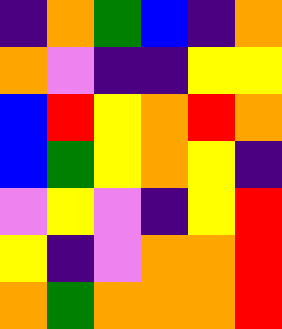[["indigo", "orange", "green", "blue", "indigo", "orange"], ["orange", "violet", "indigo", "indigo", "yellow", "yellow"], ["blue", "red", "yellow", "orange", "red", "orange"], ["blue", "green", "yellow", "orange", "yellow", "indigo"], ["violet", "yellow", "violet", "indigo", "yellow", "red"], ["yellow", "indigo", "violet", "orange", "orange", "red"], ["orange", "green", "orange", "orange", "orange", "red"]]